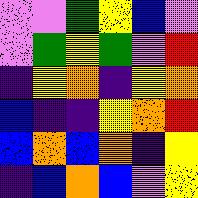[["violet", "violet", "green", "yellow", "blue", "violet"], ["violet", "green", "yellow", "green", "violet", "red"], ["indigo", "yellow", "orange", "indigo", "yellow", "orange"], ["blue", "indigo", "indigo", "yellow", "orange", "red"], ["blue", "orange", "blue", "orange", "indigo", "yellow"], ["indigo", "blue", "orange", "blue", "violet", "yellow"]]